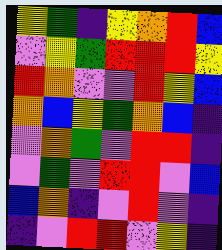[["yellow", "green", "indigo", "yellow", "orange", "red", "blue"], ["violet", "yellow", "green", "red", "red", "red", "yellow"], ["red", "orange", "violet", "violet", "red", "yellow", "blue"], ["orange", "blue", "yellow", "green", "orange", "blue", "indigo"], ["violet", "orange", "green", "violet", "red", "red", "indigo"], ["violet", "green", "violet", "red", "red", "violet", "blue"], ["blue", "orange", "indigo", "violet", "red", "violet", "indigo"], ["indigo", "violet", "red", "red", "violet", "yellow", "indigo"]]